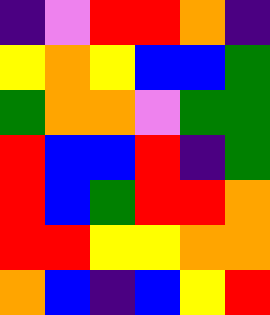[["indigo", "violet", "red", "red", "orange", "indigo"], ["yellow", "orange", "yellow", "blue", "blue", "green"], ["green", "orange", "orange", "violet", "green", "green"], ["red", "blue", "blue", "red", "indigo", "green"], ["red", "blue", "green", "red", "red", "orange"], ["red", "red", "yellow", "yellow", "orange", "orange"], ["orange", "blue", "indigo", "blue", "yellow", "red"]]